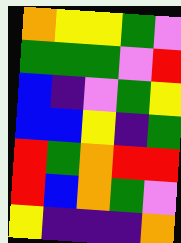[["orange", "yellow", "yellow", "green", "violet"], ["green", "green", "green", "violet", "red"], ["blue", "indigo", "violet", "green", "yellow"], ["blue", "blue", "yellow", "indigo", "green"], ["red", "green", "orange", "red", "red"], ["red", "blue", "orange", "green", "violet"], ["yellow", "indigo", "indigo", "indigo", "orange"]]